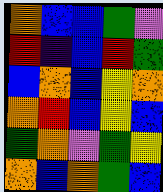[["orange", "blue", "blue", "green", "violet"], ["red", "indigo", "blue", "red", "green"], ["blue", "orange", "blue", "yellow", "orange"], ["orange", "red", "blue", "yellow", "blue"], ["green", "orange", "violet", "green", "yellow"], ["orange", "blue", "orange", "green", "blue"]]